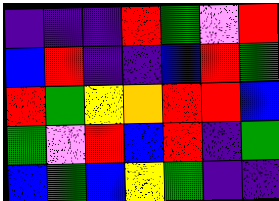[["indigo", "indigo", "indigo", "red", "green", "violet", "red"], ["blue", "red", "indigo", "indigo", "blue", "red", "green"], ["red", "green", "yellow", "orange", "red", "red", "blue"], ["green", "violet", "red", "blue", "red", "indigo", "green"], ["blue", "green", "blue", "yellow", "green", "indigo", "indigo"]]